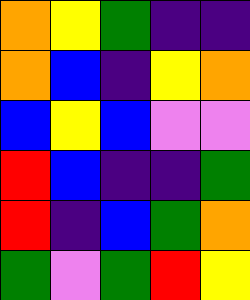[["orange", "yellow", "green", "indigo", "indigo"], ["orange", "blue", "indigo", "yellow", "orange"], ["blue", "yellow", "blue", "violet", "violet"], ["red", "blue", "indigo", "indigo", "green"], ["red", "indigo", "blue", "green", "orange"], ["green", "violet", "green", "red", "yellow"]]